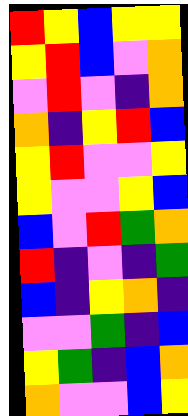[["red", "yellow", "blue", "yellow", "yellow"], ["yellow", "red", "blue", "violet", "orange"], ["violet", "red", "violet", "indigo", "orange"], ["orange", "indigo", "yellow", "red", "blue"], ["yellow", "red", "violet", "violet", "yellow"], ["yellow", "violet", "violet", "yellow", "blue"], ["blue", "violet", "red", "green", "orange"], ["red", "indigo", "violet", "indigo", "green"], ["blue", "indigo", "yellow", "orange", "indigo"], ["violet", "violet", "green", "indigo", "blue"], ["yellow", "green", "indigo", "blue", "orange"], ["orange", "violet", "violet", "blue", "yellow"]]